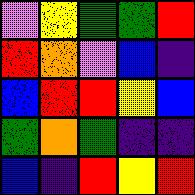[["violet", "yellow", "green", "green", "red"], ["red", "orange", "violet", "blue", "indigo"], ["blue", "red", "red", "yellow", "blue"], ["green", "orange", "green", "indigo", "indigo"], ["blue", "indigo", "red", "yellow", "red"]]